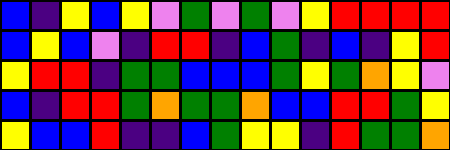[["blue", "indigo", "yellow", "blue", "yellow", "violet", "green", "violet", "green", "violet", "yellow", "red", "red", "red", "red"], ["blue", "yellow", "blue", "violet", "indigo", "red", "red", "indigo", "blue", "green", "indigo", "blue", "indigo", "yellow", "red"], ["yellow", "red", "red", "indigo", "green", "green", "blue", "blue", "blue", "green", "yellow", "green", "orange", "yellow", "violet"], ["blue", "indigo", "red", "red", "green", "orange", "green", "green", "orange", "blue", "blue", "red", "red", "green", "yellow"], ["yellow", "blue", "blue", "red", "indigo", "indigo", "blue", "green", "yellow", "yellow", "indigo", "red", "green", "green", "orange"]]